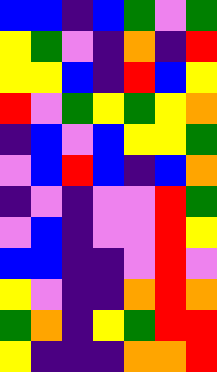[["blue", "blue", "indigo", "blue", "green", "violet", "green"], ["yellow", "green", "violet", "indigo", "orange", "indigo", "red"], ["yellow", "yellow", "blue", "indigo", "red", "blue", "yellow"], ["red", "violet", "green", "yellow", "green", "yellow", "orange"], ["indigo", "blue", "violet", "blue", "yellow", "yellow", "green"], ["violet", "blue", "red", "blue", "indigo", "blue", "orange"], ["indigo", "violet", "indigo", "violet", "violet", "red", "green"], ["violet", "blue", "indigo", "violet", "violet", "red", "yellow"], ["blue", "blue", "indigo", "indigo", "violet", "red", "violet"], ["yellow", "violet", "indigo", "indigo", "orange", "red", "orange"], ["green", "orange", "indigo", "yellow", "green", "red", "red"], ["yellow", "indigo", "indigo", "indigo", "orange", "orange", "red"]]